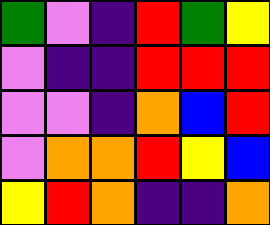[["green", "violet", "indigo", "red", "green", "yellow"], ["violet", "indigo", "indigo", "red", "red", "red"], ["violet", "violet", "indigo", "orange", "blue", "red"], ["violet", "orange", "orange", "red", "yellow", "blue"], ["yellow", "red", "orange", "indigo", "indigo", "orange"]]